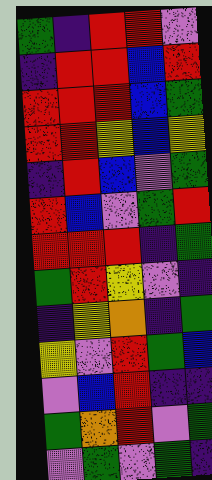[["green", "indigo", "red", "red", "violet"], ["indigo", "red", "red", "blue", "red"], ["red", "red", "red", "blue", "green"], ["red", "red", "yellow", "blue", "yellow"], ["indigo", "red", "blue", "violet", "green"], ["red", "blue", "violet", "green", "red"], ["red", "red", "red", "indigo", "green"], ["green", "red", "yellow", "violet", "indigo"], ["indigo", "yellow", "orange", "indigo", "green"], ["yellow", "violet", "red", "green", "blue"], ["violet", "blue", "red", "indigo", "indigo"], ["green", "orange", "red", "violet", "green"], ["violet", "green", "violet", "green", "indigo"]]